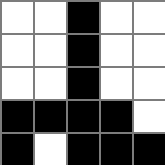[["white", "white", "black", "white", "white"], ["white", "white", "black", "white", "white"], ["white", "white", "black", "white", "white"], ["black", "black", "black", "black", "white"], ["black", "white", "black", "black", "black"]]